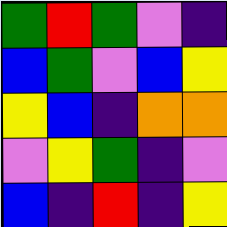[["green", "red", "green", "violet", "indigo"], ["blue", "green", "violet", "blue", "yellow"], ["yellow", "blue", "indigo", "orange", "orange"], ["violet", "yellow", "green", "indigo", "violet"], ["blue", "indigo", "red", "indigo", "yellow"]]